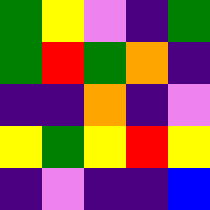[["green", "yellow", "violet", "indigo", "green"], ["green", "red", "green", "orange", "indigo"], ["indigo", "indigo", "orange", "indigo", "violet"], ["yellow", "green", "yellow", "red", "yellow"], ["indigo", "violet", "indigo", "indigo", "blue"]]